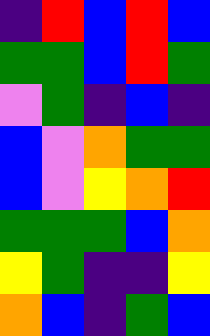[["indigo", "red", "blue", "red", "blue"], ["green", "green", "blue", "red", "green"], ["violet", "green", "indigo", "blue", "indigo"], ["blue", "violet", "orange", "green", "green"], ["blue", "violet", "yellow", "orange", "red"], ["green", "green", "green", "blue", "orange"], ["yellow", "green", "indigo", "indigo", "yellow"], ["orange", "blue", "indigo", "green", "blue"]]